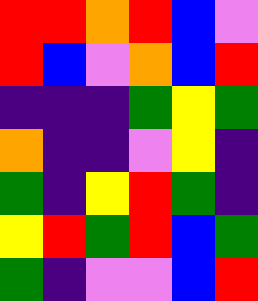[["red", "red", "orange", "red", "blue", "violet"], ["red", "blue", "violet", "orange", "blue", "red"], ["indigo", "indigo", "indigo", "green", "yellow", "green"], ["orange", "indigo", "indigo", "violet", "yellow", "indigo"], ["green", "indigo", "yellow", "red", "green", "indigo"], ["yellow", "red", "green", "red", "blue", "green"], ["green", "indigo", "violet", "violet", "blue", "red"]]